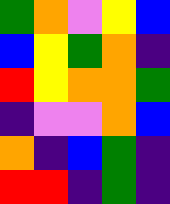[["green", "orange", "violet", "yellow", "blue"], ["blue", "yellow", "green", "orange", "indigo"], ["red", "yellow", "orange", "orange", "green"], ["indigo", "violet", "violet", "orange", "blue"], ["orange", "indigo", "blue", "green", "indigo"], ["red", "red", "indigo", "green", "indigo"]]